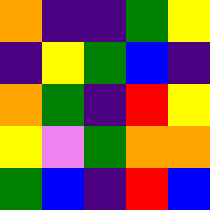[["orange", "indigo", "indigo", "green", "yellow"], ["indigo", "yellow", "green", "blue", "indigo"], ["orange", "green", "indigo", "red", "yellow"], ["yellow", "violet", "green", "orange", "orange"], ["green", "blue", "indigo", "red", "blue"]]